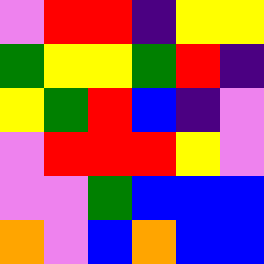[["violet", "red", "red", "indigo", "yellow", "yellow"], ["green", "yellow", "yellow", "green", "red", "indigo"], ["yellow", "green", "red", "blue", "indigo", "violet"], ["violet", "red", "red", "red", "yellow", "violet"], ["violet", "violet", "green", "blue", "blue", "blue"], ["orange", "violet", "blue", "orange", "blue", "blue"]]